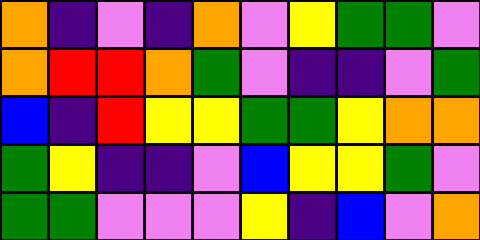[["orange", "indigo", "violet", "indigo", "orange", "violet", "yellow", "green", "green", "violet"], ["orange", "red", "red", "orange", "green", "violet", "indigo", "indigo", "violet", "green"], ["blue", "indigo", "red", "yellow", "yellow", "green", "green", "yellow", "orange", "orange"], ["green", "yellow", "indigo", "indigo", "violet", "blue", "yellow", "yellow", "green", "violet"], ["green", "green", "violet", "violet", "violet", "yellow", "indigo", "blue", "violet", "orange"]]